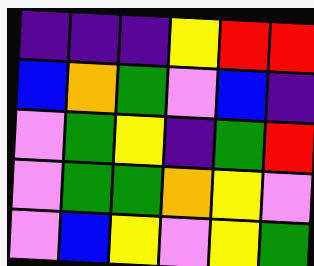[["indigo", "indigo", "indigo", "yellow", "red", "red"], ["blue", "orange", "green", "violet", "blue", "indigo"], ["violet", "green", "yellow", "indigo", "green", "red"], ["violet", "green", "green", "orange", "yellow", "violet"], ["violet", "blue", "yellow", "violet", "yellow", "green"]]